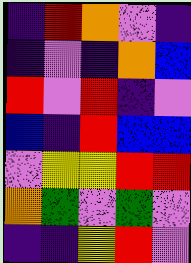[["indigo", "red", "orange", "violet", "indigo"], ["indigo", "violet", "indigo", "orange", "blue"], ["red", "violet", "red", "indigo", "violet"], ["blue", "indigo", "red", "blue", "blue"], ["violet", "yellow", "yellow", "red", "red"], ["orange", "green", "violet", "green", "violet"], ["indigo", "indigo", "yellow", "red", "violet"]]